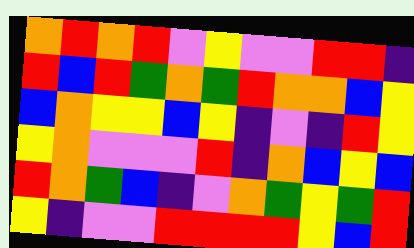[["orange", "red", "orange", "red", "violet", "yellow", "violet", "violet", "red", "red", "indigo"], ["red", "blue", "red", "green", "orange", "green", "red", "orange", "orange", "blue", "yellow"], ["blue", "orange", "yellow", "yellow", "blue", "yellow", "indigo", "violet", "indigo", "red", "yellow"], ["yellow", "orange", "violet", "violet", "violet", "red", "indigo", "orange", "blue", "yellow", "blue"], ["red", "orange", "green", "blue", "indigo", "violet", "orange", "green", "yellow", "green", "red"], ["yellow", "indigo", "violet", "violet", "red", "red", "red", "red", "yellow", "blue", "red"]]